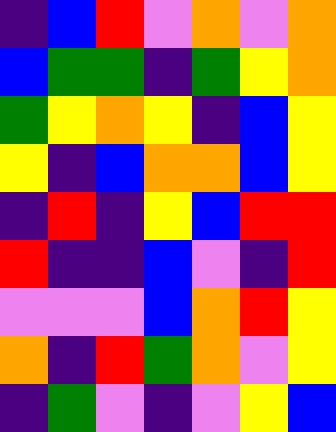[["indigo", "blue", "red", "violet", "orange", "violet", "orange"], ["blue", "green", "green", "indigo", "green", "yellow", "orange"], ["green", "yellow", "orange", "yellow", "indigo", "blue", "yellow"], ["yellow", "indigo", "blue", "orange", "orange", "blue", "yellow"], ["indigo", "red", "indigo", "yellow", "blue", "red", "red"], ["red", "indigo", "indigo", "blue", "violet", "indigo", "red"], ["violet", "violet", "violet", "blue", "orange", "red", "yellow"], ["orange", "indigo", "red", "green", "orange", "violet", "yellow"], ["indigo", "green", "violet", "indigo", "violet", "yellow", "blue"]]